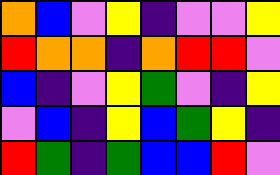[["orange", "blue", "violet", "yellow", "indigo", "violet", "violet", "yellow"], ["red", "orange", "orange", "indigo", "orange", "red", "red", "violet"], ["blue", "indigo", "violet", "yellow", "green", "violet", "indigo", "yellow"], ["violet", "blue", "indigo", "yellow", "blue", "green", "yellow", "indigo"], ["red", "green", "indigo", "green", "blue", "blue", "red", "violet"]]